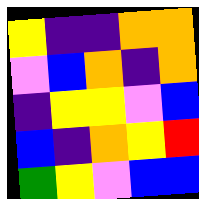[["yellow", "indigo", "indigo", "orange", "orange"], ["violet", "blue", "orange", "indigo", "orange"], ["indigo", "yellow", "yellow", "violet", "blue"], ["blue", "indigo", "orange", "yellow", "red"], ["green", "yellow", "violet", "blue", "blue"]]